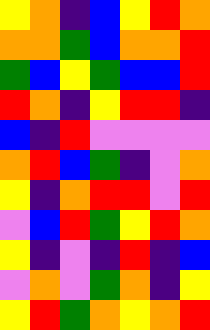[["yellow", "orange", "indigo", "blue", "yellow", "red", "orange"], ["orange", "orange", "green", "blue", "orange", "orange", "red"], ["green", "blue", "yellow", "green", "blue", "blue", "red"], ["red", "orange", "indigo", "yellow", "red", "red", "indigo"], ["blue", "indigo", "red", "violet", "violet", "violet", "violet"], ["orange", "red", "blue", "green", "indigo", "violet", "orange"], ["yellow", "indigo", "orange", "red", "red", "violet", "red"], ["violet", "blue", "red", "green", "yellow", "red", "orange"], ["yellow", "indigo", "violet", "indigo", "red", "indigo", "blue"], ["violet", "orange", "violet", "green", "orange", "indigo", "yellow"], ["yellow", "red", "green", "orange", "yellow", "orange", "red"]]